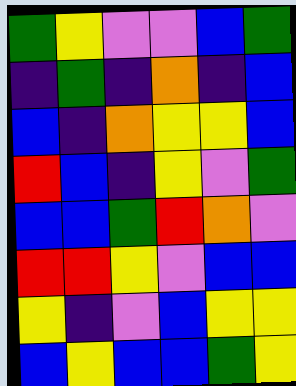[["green", "yellow", "violet", "violet", "blue", "green"], ["indigo", "green", "indigo", "orange", "indigo", "blue"], ["blue", "indigo", "orange", "yellow", "yellow", "blue"], ["red", "blue", "indigo", "yellow", "violet", "green"], ["blue", "blue", "green", "red", "orange", "violet"], ["red", "red", "yellow", "violet", "blue", "blue"], ["yellow", "indigo", "violet", "blue", "yellow", "yellow"], ["blue", "yellow", "blue", "blue", "green", "yellow"]]